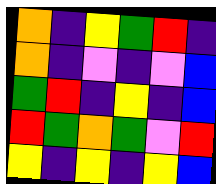[["orange", "indigo", "yellow", "green", "red", "indigo"], ["orange", "indigo", "violet", "indigo", "violet", "blue"], ["green", "red", "indigo", "yellow", "indigo", "blue"], ["red", "green", "orange", "green", "violet", "red"], ["yellow", "indigo", "yellow", "indigo", "yellow", "blue"]]